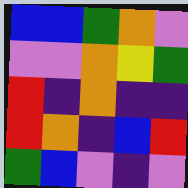[["blue", "blue", "green", "orange", "violet"], ["violet", "violet", "orange", "yellow", "green"], ["red", "indigo", "orange", "indigo", "indigo"], ["red", "orange", "indigo", "blue", "red"], ["green", "blue", "violet", "indigo", "violet"]]